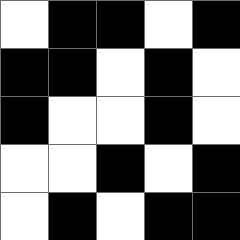[["white", "black", "black", "white", "black"], ["black", "black", "white", "black", "white"], ["black", "white", "white", "black", "white"], ["white", "white", "black", "white", "black"], ["white", "black", "white", "black", "black"]]